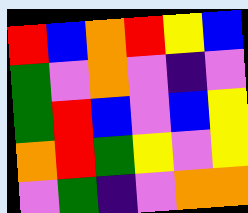[["red", "blue", "orange", "red", "yellow", "blue"], ["green", "violet", "orange", "violet", "indigo", "violet"], ["green", "red", "blue", "violet", "blue", "yellow"], ["orange", "red", "green", "yellow", "violet", "yellow"], ["violet", "green", "indigo", "violet", "orange", "orange"]]